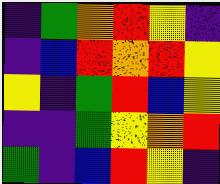[["indigo", "green", "orange", "red", "yellow", "indigo"], ["indigo", "blue", "red", "orange", "red", "yellow"], ["yellow", "indigo", "green", "red", "blue", "yellow"], ["indigo", "indigo", "green", "yellow", "orange", "red"], ["green", "indigo", "blue", "red", "yellow", "indigo"]]